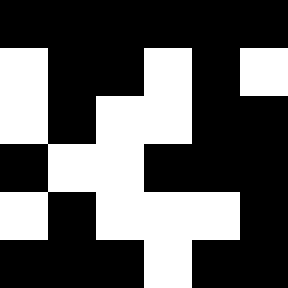[["black", "black", "black", "black", "black", "black"], ["white", "black", "black", "white", "black", "white"], ["white", "black", "white", "white", "black", "black"], ["black", "white", "white", "black", "black", "black"], ["white", "black", "white", "white", "white", "black"], ["black", "black", "black", "white", "black", "black"]]